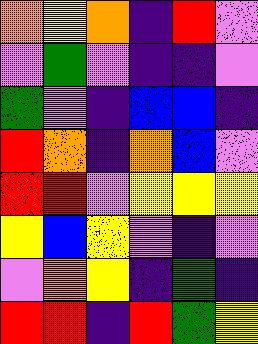[["orange", "yellow", "orange", "indigo", "red", "violet"], ["violet", "green", "violet", "indigo", "indigo", "violet"], ["green", "violet", "indigo", "blue", "blue", "indigo"], ["red", "orange", "indigo", "orange", "blue", "violet"], ["red", "red", "violet", "yellow", "yellow", "yellow"], ["yellow", "blue", "yellow", "violet", "indigo", "violet"], ["violet", "orange", "yellow", "indigo", "green", "indigo"], ["red", "red", "indigo", "red", "green", "yellow"]]